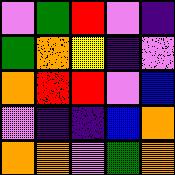[["violet", "green", "red", "violet", "indigo"], ["green", "orange", "yellow", "indigo", "violet"], ["orange", "red", "red", "violet", "blue"], ["violet", "indigo", "indigo", "blue", "orange"], ["orange", "orange", "violet", "green", "orange"]]